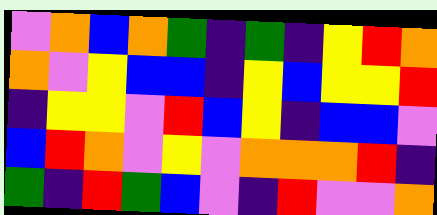[["violet", "orange", "blue", "orange", "green", "indigo", "green", "indigo", "yellow", "red", "orange"], ["orange", "violet", "yellow", "blue", "blue", "indigo", "yellow", "blue", "yellow", "yellow", "red"], ["indigo", "yellow", "yellow", "violet", "red", "blue", "yellow", "indigo", "blue", "blue", "violet"], ["blue", "red", "orange", "violet", "yellow", "violet", "orange", "orange", "orange", "red", "indigo"], ["green", "indigo", "red", "green", "blue", "violet", "indigo", "red", "violet", "violet", "orange"]]